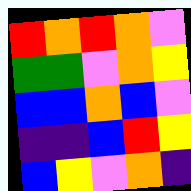[["red", "orange", "red", "orange", "violet"], ["green", "green", "violet", "orange", "yellow"], ["blue", "blue", "orange", "blue", "violet"], ["indigo", "indigo", "blue", "red", "yellow"], ["blue", "yellow", "violet", "orange", "indigo"]]